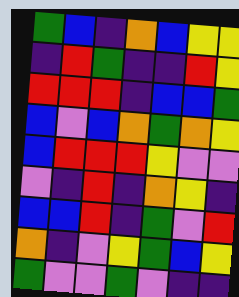[["green", "blue", "indigo", "orange", "blue", "yellow", "yellow"], ["indigo", "red", "green", "indigo", "indigo", "red", "yellow"], ["red", "red", "red", "indigo", "blue", "blue", "green"], ["blue", "violet", "blue", "orange", "green", "orange", "yellow"], ["blue", "red", "red", "red", "yellow", "violet", "violet"], ["violet", "indigo", "red", "indigo", "orange", "yellow", "indigo"], ["blue", "blue", "red", "indigo", "green", "violet", "red"], ["orange", "indigo", "violet", "yellow", "green", "blue", "yellow"], ["green", "violet", "violet", "green", "violet", "indigo", "indigo"]]